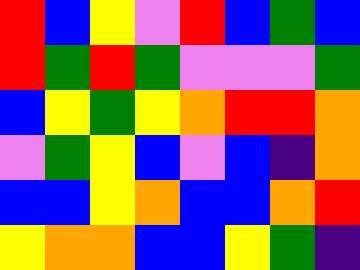[["red", "blue", "yellow", "violet", "red", "blue", "green", "blue"], ["red", "green", "red", "green", "violet", "violet", "violet", "green"], ["blue", "yellow", "green", "yellow", "orange", "red", "red", "orange"], ["violet", "green", "yellow", "blue", "violet", "blue", "indigo", "orange"], ["blue", "blue", "yellow", "orange", "blue", "blue", "orange", "red"], ["yellow", "orange", "orange", "blue", "blue", "yellow", "green", "indigo"]]